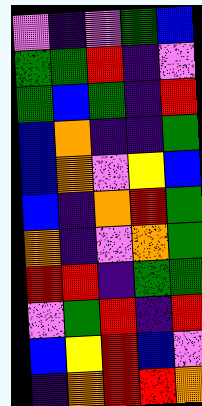[["violet", "indigo", "violet", "green", "blue"], ["green", "green", "red", "indigo", "violet"], ["green", "blue", "green", "indigo", "red"], ["blue", "orange", "indigo", "indigo", "green"], ["blue", "orange", "violet", "yellow", "blue"], ["blue", "indigo", "orange", "red", "green"], ["orange", "indigo", "violet", "orange", "green"], ["red", "red", "indigo", "green", "green"], ["violet", "green", "red", "indigo", "red"], ["blue", "yellow", "red", "blue", "violet"], ["indigo", "orange", "red", "red", "orange"]]